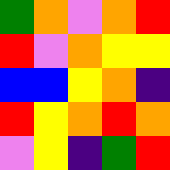[["green", "orange", "violet", "orange", "red"], ["red", "violet", "orange", "yellow", "yellow"], ["blue", "blue", "yellow", "orange", "indigo"], ["red", "yellow", "orange", "red", "orange"], ["violet", "yellow", "indigo", "green", "red"]]